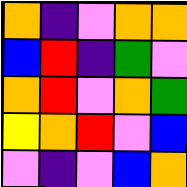[["orange", "indigo", "violet", "orange", "orange"], ["blue", "red", "indigo", "green", "violet"], ["orange", "red", "violet", "orange", "green"], ["yellow", "orange", "red", "violet", "blue"], ["violet", "indigo", "violet", "blue", "orange"]]